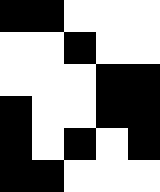[["black", "black", "white", "white", "white"], ["white", "white", "black", "white", "white"], ["white", "white", "white", "black", "black"], ["black", "white", "white", "black", "black"], ["black", "white", "black", "white", "black"], ["black", "black", "white", "white", "white"]]